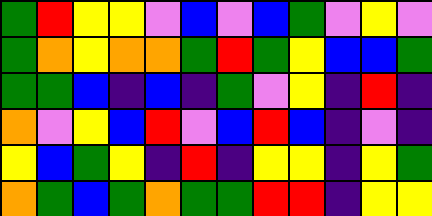[["green", "red", "yellow", "yellow", "violet", "blue", "violet", "blue", "green", "violet", "yellow", "violet"], ["green", "orange", "yellow", "orange", "orange", "green", "red", "green", "yellow", "blue", "blue", "green"], ["green", "green", "blue", "indigo", "blue", "indigo", "green", "violet", "yellow", "indigo", "red", "indigo"], ["orange", "violet", "yellow", "blue", "red", "violet", "blue", "red", "blue", "indigo", "violet", "indigo"], ["yellow", "blue", "green", "yellow", "indigo", "red", "indigo", "yellow", "yellow", "indigo", "yellow", "green"], ["orange", "green", "blue", "green", "orange", "green", "green", "red", "red", "indigo", "yellow", "yellow"]]